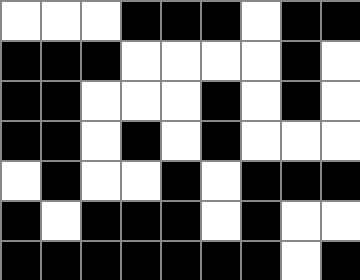[["white", "white", "white", "black", "black", "black", "white", "black", "black"], ["black", "black", "black", "white", "white", "white", "white", "black", "white"], ["black", "black", "white", "white", "white", "black", "white", "black", "white"], ["black", "black", "white", "black", "white", "black", "white", "white", "white"], ["white", "black", "white", "white", "black", "white", "black", "black", "black"], ["black", "white", "black", "black", "black", "white", "black", "white", "white"], ["black", "black", "black", "black", "black", "black", "black", "white", "black"]]